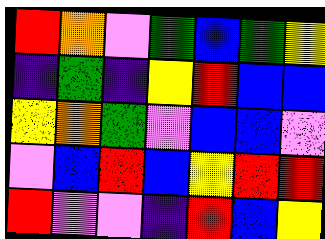[["red", "orange", "violet", "green", "blue", "green", "yellow"], ["indigo", "green", "indigo", "yellow", "red", "blue", "blue"], ["yellow", "orange", "green", "violet", "blue", "blue", "violet"], ["violet", "blue", "red", "blue", "yellow", "red", "red"], ["red", "violet", "violet", "indigo", "red", "blue", "yellow"]]